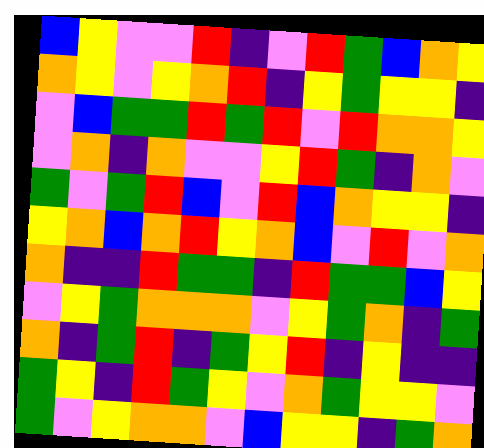[["blue", "yellow", "violet", "violet", "red", "indigo", "violet", "red", "green", "blue", "orange", "yellow"], ["orange", "yellow", "violet", "yellow", "orange", "red", "indigo", "yellow", "green", "yellow", "yellow", "indigo"], ["violet", "blue", "green", "green", "red", "green", "red", "violet", "red", "orange", "orange", "yellow"], ["violet", "orange", "indigo", "orange", "violet", "violet", "yellow", "red", "green", "indigo", "orange", "violet"], ["green", "violet", "green", "red", "blue", "violet", "red", "blue", "orange", "yellow", "yellow", "indigo"], ["yellow", "orange", "blue", "orange", "red", "yellow", "orange", "blue", "violet", "red", "violet", "orange"], ["orange", "indigo", "indigo", "red", "green", "green", "indigo", "red", "green", "green", "blue", "yellow"], ["violet", "yellow", "green", "orange", "orange", "orange", "violet", "yellow", "green", "orange", "indigo", "green"], ["orange", "indigo", "green", "red", "indigo", "green", "yellow", "red", "indigo", "yellow", "indigo", "indigo"], ["green", "yellow", "indigo", "red", "green", "yellow", "violet", "orange", "green", "yellow", "yellow", "violet"], ["green", "violet", "yellow", "orange", "orange", "violet", "blue", "yellow", "yellow", "indigo", "green", "orange"]]